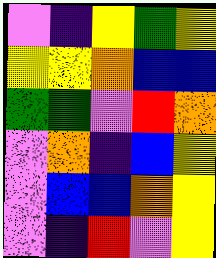[["violet", "indigo", "yellow", "green", "yellow"], ["yellow", "yellow", "orange", "blue", "blue"], ["green", "green", "violet", "red", "orange"], ["violet", "orange", "indigo", "blue", "yellow"], ["violet", "blue", "blue", "orange", "yellow"], ["violet", "indigo", "red", "violet", "yellow"]]